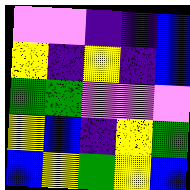[["violet", "violet", "indigo", "indigo", "blue"], ["yellow", "indigo", "yellow", "indigo", "blue"], ["green", "green", "violet", "violet", "violet"], ["yellow", "blue", "indigo", "yellow", "green"], ["blue", "yellow", "green", "yellow", "blue"]]